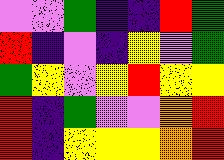[["violet", "violet", "green", "indigo", "indigo", "red", "green"], ["red", "indigo", "violet", "indigo", "yellow", "violet", "green"], ["green", "yellow", "violet", "yellow", "red", "yellow", "yellow"], ["red", "indigo", "green", "violet", "violet", "orange", "red"], ["red", "indigo", "yellow", "yellow", "yellow", "orange", "red"]]